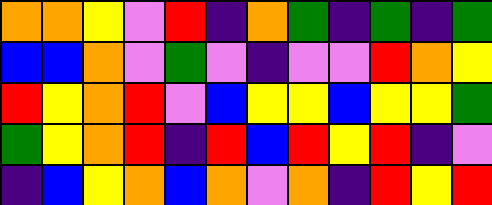[["orange", "orange", "yellow", "violet", "red", "indigo", "orange", "green", "indigo", "green", "indigo", "green"], ["blue", "blue", "orange", "violet", "green", "violet", "indigo", "violet", "violet", "red", "orange", "yellow"], ["red", "yellow", "orange", "red", "violet", "blue", "yellow", "yellow", "blue", "yellow", "yellow", "green"], ["green", "yellow", "orange", "red", "indigo", "red", "blue", "red", "yellow", "red", "indigo", "violet"], ["indigo", "blue", "yellow", "orange", "blue", "orange", "violet", "orange", "indigo", "red", "yellow", "red"]]